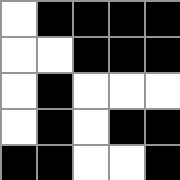[["white", "black", "black", "black", "black"], ["white", "white", "black", "black", "black"], ["white", "black", "white", "white", "white"], ["white", "black", "white", "black", "black"], ["black", "black", "white", "white", "black"]]